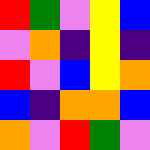[["red", "green", "violet", "yellow", "blue"], ["violet", "orange", "indigo", "yellow", "indigo"], ["red", "violet", "blue", "yellow", "orange"], ["blue", "indigo", "orange", "orange", "blue"], ["orange", "violet", "red", "green", "violet"]]